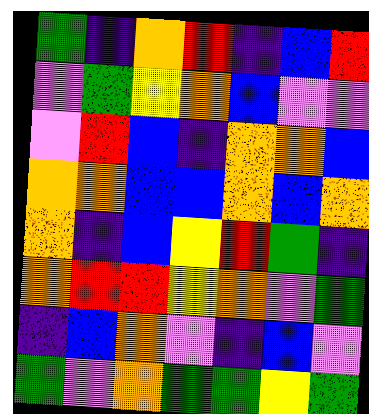[["green", "indigo", "orange", "red", "indigo", "blue", "red"], ["violet", "green", "yellow", "orange", "blue", "violet", "violet"], ["violet", "red", "blue", "indigo", "orange", "orange", "blue"], ["orange", "orange", "blue", "blue", "orange", "blue", "orange"], ["orange", "indigo", "blue", "yellow", "red", "green", "indigo"], ["orange", "red", "red", "yellow", "orange", "violet", "green"], ["indigo", "blue", "orange", "violet", "indigo", "blue", "violet"], ["green", "violet", "orange", "green", "green", "yellow", "green"]]